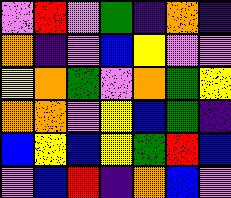[["violet", "red", "violet", "green", "indigo", "orange", "indigo"], ["orange", "indigo", "violet", "blue", "yellow", "violet", "violet"], ["yellow", "orange", "green", "violet", "orange", "green", "yellow"], ["orange", "orange", "violet", "yellow", "blue", "green", "indigo"], ["blue", "yellow", "blue", "yellow", "green", "red", "blue"], ["violet", "blue", "red", "indigo", "orange", "blue", "violet"]]